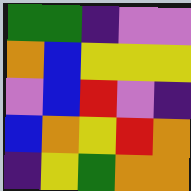[["green", "green", "indigo", "violet", "violet"], ["orange", "blue", "yellow", "yellow", "yellow"], ["violet", "blue", "red", "violet", "indigo"], ["blue", "orange", "yellow", "red", "orange"], ["indigo", "yellow", "green", "orange", "orange"]]